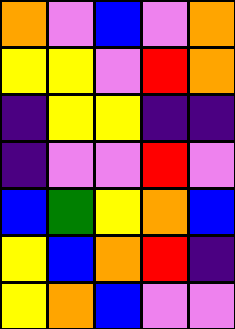[["orange", "violet", "blue", "violet", "orange"], ["yellow", "yellow", "violet", "red", "orange"], ["indigo", "yellow", "yellow", "indigo", "indigo"], ["indigo", "violet", "violet", "red", "violet"], ["blue", "green", "yellow", "orange", "blue"], ["yellow", "blue", "orange", "red", "indigo"], ["yellow", "orange", "blue", "violet", "violet"]]